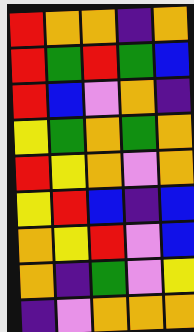[["red", "orange", "orange", "indigo", "orange"], ["red", "green", "red", "green", "blue"], ["red", "blue", "violet", "orange", "indigo"], ["yellow", "green", "orange", "green", "orange"], ["red", "yellow", "orange", "violet", "orange"], ["yellow", "red", "blue", "indigo", "blue"], ["orange", "yellow", "red", "violet", "blue"], ["orange", "indigo", "green", "violet", "yellow"], ["indigo", "violet", "orange", "orange", "orange"]]